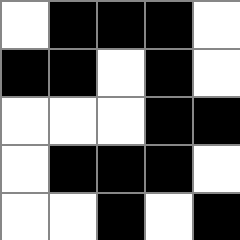[["white", "black", "black", "black", "white"], ["black", "black", "white", "black", "white"], ["white", "white", "white", "black", "black"], ["white", "black", "black", "black", "white"], ["white", "white", "black", "white", "black"]]